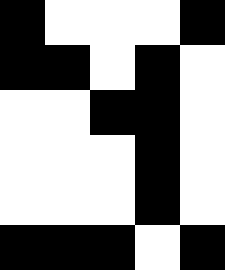[["black", "white", "white", "white", "black"], ["black", "black", "white", "black", "white"], ["white", "white", "black", "black", "white"], ["white", "white", "white", "black", "white"], ["white", "white", "white", "black", "white"], ["black", "black", "black", "white", "black"]]